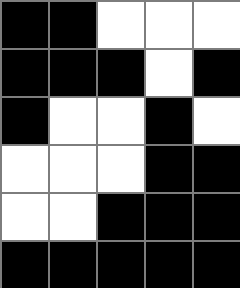[["black", "black", "white", "white", "white"], ["black", "black", "black", "white", "black"], ["black", "white", "white", "black", "white"], ["white", "white", "white", "black", "black"], ["white", "white", "black", "black", "black"], ["black", "black", "black", "black", "black"]]